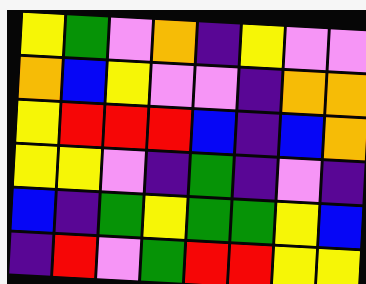[["yellow", "green", "violet", "orange", "indigo", "yellow", "violet", "violet"], ["orange", "blue", "yellow", "violet", "violet", "indigo", "orange", "orange"], ["yellow", "red", "red", "red", "blue", "indigo", "blue", "orange"], ["yellow", "yellow", "violet", "indigo", "green", "indigo", "violet", "indigo"], ["blue", "indigo", "green", "yellow", "green", "green", "yellow", "blue"], ["indigo", "red", "violet", "green", "red", "red", "yellow", "yellow"]]